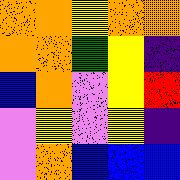[["orange", "orange", "yellow", "orange", "orange"], ["orange", "orange", "green", "yellow", "indigo"], ["blue", "orange", "violet", "yellow", "red"], ["violet", "yellow", "violet", "yellow", "indigo"], ["violet", "orange", "blue", "blue", "blue"]]